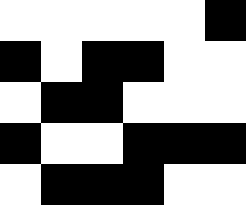[["white", "white", "white", "white", "white", "black"], ["black", "white", "black", "black", "white", "white"], ["white", "black", "black", "white", "white", "white"], ["black", "white", "white", "black", "black", "black"], ["white", "black", "black", "black", "white", "white"]]